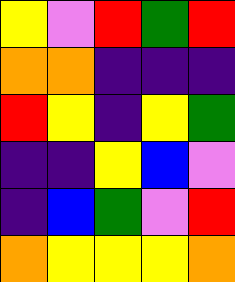[["yellow", "violet", "red", "green", "red"], ["orange", "orange", "indigo", "indigo", "indigo"], ["red", "yellow", "indigo", "yellow", "green"], ["indigo", "indigo", "yellow", "blue", "violet"], ["indigo", "blue", "green", "violet", "red"], ["orange", "yellow", "yellow", "yellow", "orange"]]